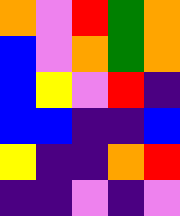[["orange", "violet", "red", "green", "orange"], ["blue", "violet", "orange", "green", "orange"], ["blue", "yellow", "violet", "red", "indigo"], ["blue", "blue", "indigo", "indigo", "blue"], ["yellow", "indigo", "indigo", "orange", "red"], ["indigo", "indigo", "violet", "indigo", "violet"]]